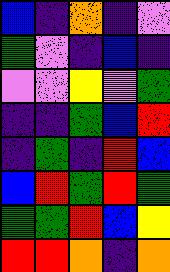[["blue", "indigo", "orange", "indigo", "violet"], ["green", "violet", "indigo", "blue", "indigo"], ["violet", "violet", "yellow", "violet", "green"], ["indigo", "indigo", "green", "blue", "red"], ["indigo", "green", "indigo", "red", "blue"], ["blue", "red", "green", "red", "green"], ["green", "green", "red", "blue", "yellow"], ["red", "red", "orange", "indigo", "orange"]]